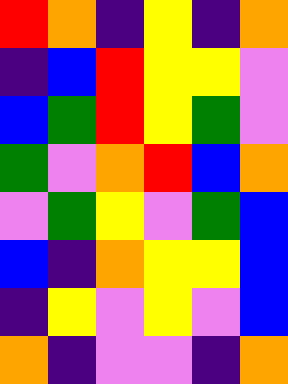[["red", "orange", "indigo", "yellow", "indigo", "orange"], ["indigo", "blue", "red", "yellow", "yellow", "violet"], ["blue", "green", "red", "yellow", "green", "violet"], ["green", "violet", "orange", "red", "blue", "orange"], ["violet", "green", "yellow", "violet", "green", "blue"], ["blue", "indigo", "orange", "yellow", "yellow", "blue"], ["indigo", "yellow", "violet", "yellow", "violet", "blue"], ["orange", "indigo", "violet", "violet", "indigo", "orange"]]